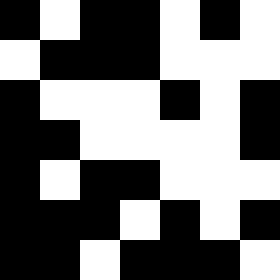[["black", "white", "black", "black", "white", "black", "white"], ["white", "black", "black", "black", "white", "white", "white"], ["black", "white", "white", "white", "black", "white", "black"], ["black", "black", "white", "white", "white", "white", "black"], ["black", "white", "black", "black", "white", "white", "white"], ["black", "black", "black", "white", "black", "white", "black"], ["black", "black", "white", "black", "black", "black", "white"]]